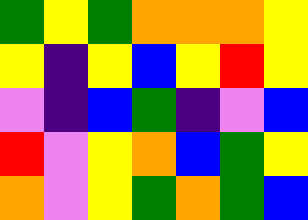[["green", "yellow", "green", "orange", "orange", "orange", "yellow"], ["yellow", "indigo", "yellow", "blue", "yellow", "red", "yellow"], ["violet", "indigo", "blue", "green", "indigo", "violet", "blue"], ["red", "violet", "yellow", "orange", "blue", "green", "yellow"], ["orange", "violet", "yellow", "green", "orange", "green", "blue"]]